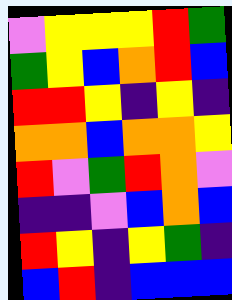[["violet", "yellow", "yellow", "yellow", "red", "green"], ["green", "yellow", "blue", "orange", "red", "blue"], ["red", "red", "yellow", "indigo", "yellow", "indigo"], ["orange", "orange", "blue", "orange", "orange", "yellow"], ["red", "violet", "green", "red", "orange", "violet"], ["indigo", "indigo", "violet", "blue", "orange", "blue"], ["red", "yellow", "indigo", "yellow", "green", "indigo"], ["blue", "red", "indigo", "blue", "blue", "blue"]]